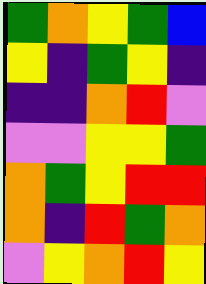[["green", "orange", "yellow", "green", "blue"], ["yellow", "indigo", "green", "yellow", "indigo"], ["indigo", "indigo", "orange", "red", "violet"], ["violet", "violet", "yellow", "yellow", "green"], ["orange", "green", "yellow", "red", "red"], ["orange", "indigo", "red", "green", "orange"], ["violet", "yellow", "orange", "red", "yellow"]]